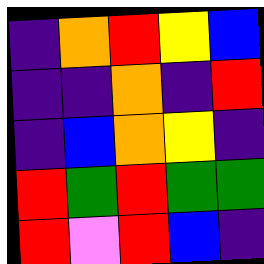[["indigo", "orange", "red", "yellow", "blue"], ["indigo", "indigo", "orange", "indigo", "red"], ["indigo", "blue", "orange", "yellow", "indigo"], ["red", "green", "red", "green", "green"], ["red", "violet", "red", "blue", "indigo"]]